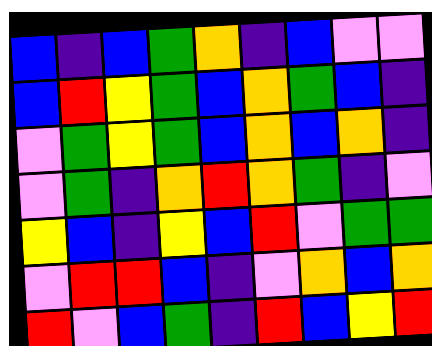[["blue", "indigo", "blue", "green", "orange", "indigo", "blue", "violet", "violet"], ["blue", "red", "yellow", "green", "blue", "orange", "green", "blue", "indigo"], ["violet", "green", "yellow", "green", "blue", "orange", "blue", "orange", "indigo"], ["violet", "green", "indigo", "orange", "red", "orange", "green", "indigo", "violet"], ["yellow", "blue", "indigo", "yellow", "blue", "red", "violet", "green", "green"], ["violet", "red", "red", "blue", "indigo", "violet", "orange", "blue", "orange"], ["red", "violet", "blue", "green", "indigo", "red", "blue", "yellow", "red"]]